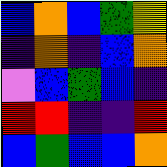[["blue", "orange", "blue", "green", "yellow"], ["indigo", "orange", "indigo", "blue", "orange"], ["violet", "blue", "green", "blue", "indigo"], ["red", "red", "indigo", "indigo", "red"], ["blue", "green", "blue", "blue", "orange"]]